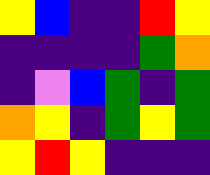[["yellow", "blue", "indigo", "indigo", "red", "yellow"], ["indigo", "indigo", "indigo", "indigo", "green", "orange"], ["indigo", "violet", "blue", "green", "indigo", "green"], ["orange", "yellow", "indigo", "green", "yellow", "green"], ["yellow", "red", "yellow", "indigo", "indigo", "indigo"]]